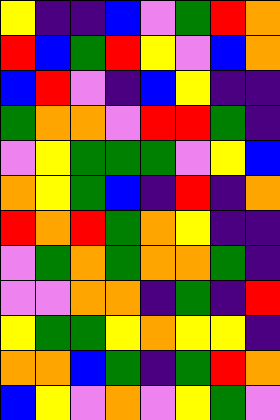[["yellow", "indigo", "indigo", "blue", "violet", "green", "red", "orange"], ["red", "blue", "green", "red", "yellow", "violet", "blue", "orange"], ["blue", "red", "violet", "indigo", "blue", "yellow", "indigo", "indigo"], ["green", "orange", "orange", "violet", "red", "red", "green", "indigo"], ["violet", "yellow", "green", "green", "green", "violet", "yellow", "blue"], ["orange", "yellow", "green", "blue", "indigo", "red", "indigo", "orange"], ["red", "orange", "red", "green", "orange", "yellow", "indigo", "indigo"], ["violet", "green", "orange", "green", "orange", "orange", "green", "indigo"], ["violet", "violet", "orange", "orange", "indigo", "green", "indigo", "red"], ["yellow", "green", "green", "yellow", "orange", "yellow", "yellow", "indigo"], ["orange", "orange", "blue", "green", "indigo", "green", "red", "orange"], ["blue", "yellow", "violet", "orange", "violet", "yellow", "green", "violet"]]